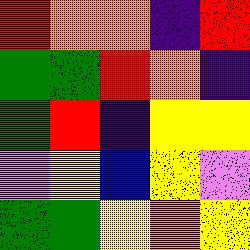[["red", "orange", "orange", "indigo", "red"], ["green", "green", "red", "orange", "indigo"], ["green", "red", "indigo", "yellow", "yellow"], ["violet", "yellow", "blue", "yellow", "violet"], ["green", "green", "yellow", "orange", "yellow"]]